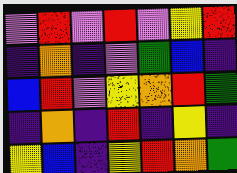[["violet", "red", "violet", "red", "violet", "yellow", "red"], ["indigo", "orange", "indigo", "violet", "green", "blue", "indigo"], ["blue", "red", "violet", "yellow", "orange", "red", "green"], ["indigo", "orange", "indigo", "red", "indigo", "yellow", "indigo"], ["yellow", "blue", "indigo", "yellow", "red", "orange", "green"]]